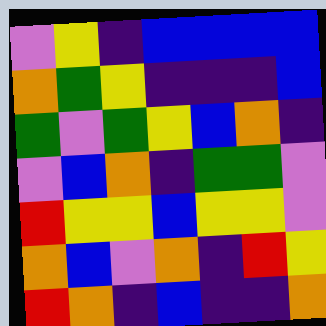[["violet", "yellow", "indigo", "blue", "blue", "blue", "blue"], ["orange", "green", "yellow", "indigo", "indigo", "indigo", "blue"], ["green", "violet", "green", "yellow", "blue", "orange", "indigo"], ["violet", "blue", "orange", "indigo", "green", "green", "violet"], ["red", "yellow", "yellow", "blue", "yellow", "yellow", "violet"], ["orange", "blue", "violet", "orange", "indigo", "red", "yellow"], ["red", "orange", "indigo", "blue", "indigo", "indigo", "orange"]]